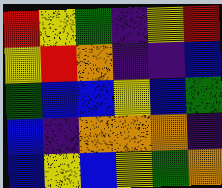[["red", "yellow", "green", "indigo", "yellow", "red"], ["yellow", "red", "orange", "indigo", "indigo", "blue"], ["green", "blue", "blue", "yellow", "blue", "green"], ["blue", "indigo", "orange", "orange", "orange", "indigo"], ["blue", "yellow", "blue", "yellow", "green", "orange"]]